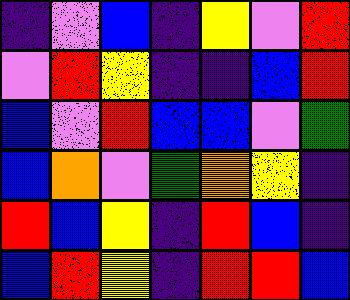[["indigo", "violet", "blue", "indigo", "yellow", "violet", "red"], ["violet", "red", "yellow", "indigo", "indigo", "blue", "red"], ["blue", "violet", "red", "blue", "blue", "violet", "green"], ["blue", "orange", "violet", "green", "orange", "yellow", "indigo"], ["red", "blue", "yellow", "indigo", "red", "blue", "indigo"], ["blue", "red", "yellow", "indigo", "red", "red", "blue"]]